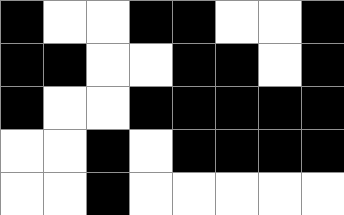[["black", "white", "white", "black", "black", "white", "white", "black"], ["black", "black", "white", "white", "black", "black", "white", "black"], ["black", "white", "white", "black", "black", "black", "black", "black"], ["white", "white", "black", "white", "black", "black", "black", "black"], ["white", "white", "black", "white", "white", "white", "white", "white"]]